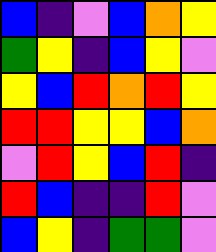[["blue", "indigo", "violet", "blue", "orange", "yellow"], ["green", "yellow", "indigo", "blue", "yellow", "violet"], ["yellow", "blue", "red", "orange", "red", "yellow"], ["red", "red", "yellow", "yellow", "blue", "orange"], ["violet", "red", "yellow", "blue", "red", "indigo"], ["red", "blue", "indigo", "indigo", "red", "violet"], ["blue", "yellow", "indigo", "green", "green", "violet"]]